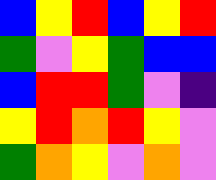[["blue", "yellow", "red", "blue", "yellow", "red"], ["green", "violet", "yellow", "green", "blue", "blue"], ["blue", "red", "red", "green", "violet", "indigo"], ["yellow", "red", "orange", "red", "yellow", "violet"], ["green", "orange", "yellow", "violet", "orange", "violet"]]